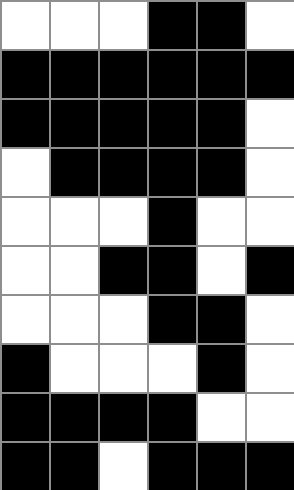[["white", "white", "white", "black", "black", "white"], ["black", "black", "black", "black", "black", "black"], ["black", "black", "black", "black", "black", "white"], ["white", "black", "black", "black", "black", "white"], ["white", "white", "white", "black", "white", "white"], ["white", "white", "black", "black", "white", "black"], ["white", "white", "white", "black", "black", "white"], ["black", "white", "white", "white", "black", "white"], ["black", "black", "black", "black", "white", "white"], ["black", "black", "white", "black", "black", "black"]]